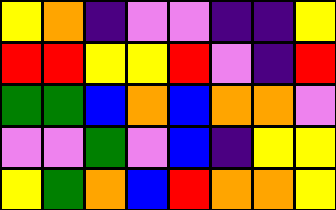[["yellow", "orange", "indigo", "violet", "violet", "indigo", "indigo", "yellow"], ["red", "red", "yellow", "yellow", "red", "violet", "indigo", "red"], ["green", "green", "blue", "orange", "blue", "orange", "orange", "violet"], ["violet", "violet", "green", "violet", "blue", "indigo", "yellow", "yellow"], ["yellow", "green", "orange", "blue", "red", "orange", "orange", "yellow"]]